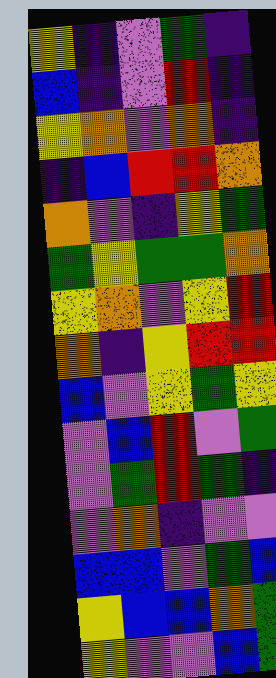[["yellow", "indigo", "violet", "green", "indigo"], ["blue", "indigo", "violet", "red", "indigo"], ["yellow", "orange", "violet", "orange", "indigo"], ["indigo", "blue", "red", "red", "orange"], ["orange", "violet", "indigo", "yellow", "green"], ["green", "yellow", "green", "green", "orange"], ["yellow", "orange", "violet", "yellow", "red"], ["orange", "indigo", "yellow", "red", "red"], ["blue", "violet", "yellow", "green", "yellow"], ["violet", "blue", "red", "violet", "green"], ["violet", "green", "red", "green", "indigo"], ["violet", "orange", "indigo", "violet", "violet"], ["blue", "blue", "violet", "green", "blue"], ["yellow", "blue", "blue", "orange", "green"], ["yellow", "violet", "violet", "blue", "green"]]